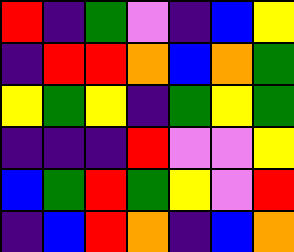[["red", "indigo", "green", "violet", "indigo", "blue", "yellow"], ["indigo", "red", "red", "orange", "blue", "orange", "green"], ["yellow", "green", "yellow", "indigo", "green", "yellow", "green"], ["indigo", "indigo", "indigo", "red", "violet", "violet", "yellow"], ["blue", "green", "red", "green", "yellow", "violet", "red"], ["indigo", "blue", "red", "orange", "indigo", "blue", "orange"]]